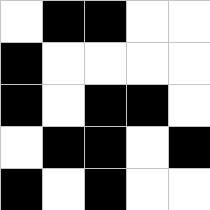[["white", "black", "black", "white", "white"], ["black", "white", "white", "white", "white"], ["black", "white", "black", "black", "white"], ["white", "black", "black", "white", "black"], ["black", "white", "black", "white", "white"]]